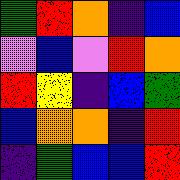[["green", "red", "orange", "indigo", "blue"], ["violet", "blue", "violet", "red", "orange"], ["red", "yellow", "indigo", "blue", "green"], ["blue", "orange", "orange", "indigo", "red"], ["indigo", "green", "blue", "blue", "red"]]